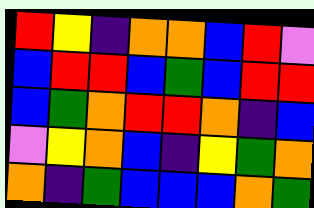[["red", "yellow", "indigo", "orange", "orange", "blue", "red", "violet"], ["blue", "red", "red", "blue", "green", "blue", "red", "red"], ["blue", "green", "orange", "red", "red", "orange", "indigo", "blue"], ["violet", "yellow", "orange", "blue", "indigo", "yellow", "green", "orange"], ["orange", "indigo", "green", "blue", "blue", "blue", "orange", "green"]]